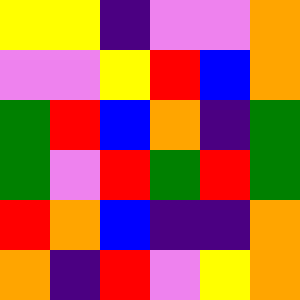[["yellow", "yellow", "indigo", "violet", "violet", "orange"], ["violet", "violet", "yellow", "red", "blue", "orange"], ["green", "red", "blue", "orange", "indigo", "green"], ["green", "violet", "red", "green", "red", "green"], ["red", "orange", "blue", "indigo", "indigo", "orange"], ["orange", "indigo", "red", "violet", "yellow", "orange"]]